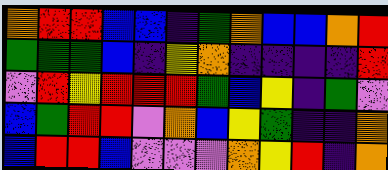[["orange", "red", "red", "blue", "blue", "indigo", "green", "orange", "blue", "blue", "orange", "red"], ["green", "green", "green", "blue", "indigo", "yellow", "orange", "indigo", "indigo", "indigo", "indigo", "red"], ["violet", "red", "yellow", "red", "red", "red", "green", "blue", "yellow", "indigo", "green", "violet"], ["blue", "green", "red", "red", "violet", "orange", "blue", "yellow", "green", "indigo", "indigo", "orange"], ["blue", "red", "red", "blue", "violet", "violet", "violet", "orange", "yellow", "red", "indigo", "orange"]]